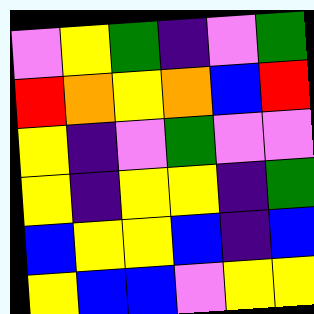[["violet", "yellow", "green", "indigo", "violet", "green"], ["red", "orange", "yellow", "orange", "blue", "red"], ["yellow", "indigo", "violet", "green", "violet", "violet"], ["yellow", "indigo", "yellow", "yellow", "indigo", "green"], ["blue", "yellow", "yellow", "blue", "indigo", "blue"], ["yellow", "blue", "blue", "violet", "yellow", "yellow"]]